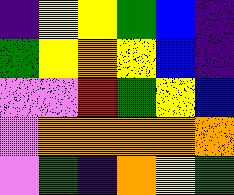[["indigo", "yellow", "yellow", "green", "blue", "indigo"], ["green", "yellow", "orange", "yellow", "blue", "indigo"], ["violet", "violet", "red", "green", "yellow", "blue"], ["violet", "orange", "orange", "orange", "orange", "orange"], ["violet", "green", "indigo", "orange", "yellow", "green"]]